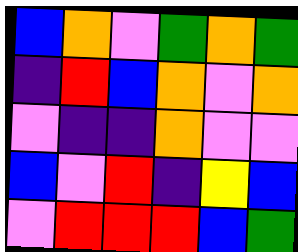[["blue", "orange", "violet", "green", "orange", "green"], ["indigo", "red", "blue", "orange", "violet", "orange"], ["violet", "indigo", "indigo", "orange", "violet", "violet"], ["blue", "violet", "red", "indigo", "yellow", "blue"], ["violet", "red", "red", "red", "blue", "green"]]